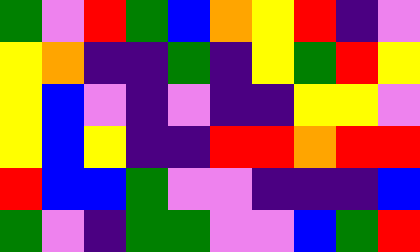[["green", "violet", "red", "green", "blue", "orange", "yellow", "red", "indigo", "violet"], ["yellow", "orange", "indigo", "indigo", "green", "indigo", "yellow", "green", "red", "yellow"], ["yellow", "blue", "violet", "indigo", "violet", "indigo", "indigo", "yellow", "yellow", "violet"], ["yellow", "blue", "yellow", "indigo", "indigo", "red", "red", "orange", "red", "red"], ["red", "blue", "blue", "green", "violet", "violet", "indigo", "indigo", "indigo", "blue"], ["green", "violet", "indigo", "green", "green", "violet", "violet", "blue", "green", "red"]]